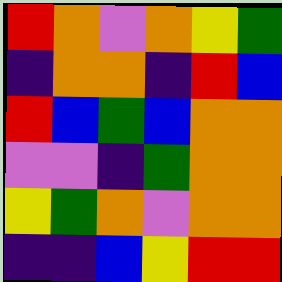[["red", "orange", "violet", "orange", "yellow", "green"], ["indigo", "orange", "orange", "indigo", "red", "blue"], ["red", "blue", "green", "blue", "orange", "orange"], ["violet", "violet", "indigo", "green", "orange", "orange"], ["yellow", "green", "orange", "violet", "orange", "orange"], ["indigo", "indigo", "blue", "yellow", "red", "red"]]